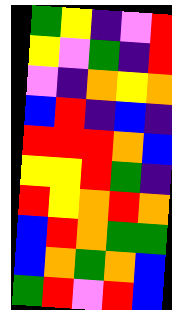[["green", "yellow", "indigo", "violet", "red"], ["yellow", "violet", "green", "indigo", "red"], ["violet", "indigo", "orange", "yellow", "orange"], ["blue", "red", "indigo", "blue", "indigo"], ["red", "red", "red", "orange", "blue"], ["yellow", "yellow", "red", "green", "indigo"], ["red", "yellow", "orange", "red", "orange"], ["blue", "red", "orange", "green", "green"], ["blue", "orange", "green", "orange", "blue"], ["green", "red", "violet", "red", "blue"]]